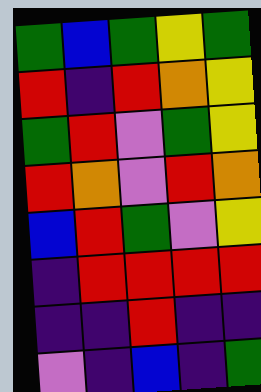[["green", "blue", "green", "yellow", "green"], ["red", "indigo", "red", "orange", "yellow"], ["green", "red", "violet", "green", "yellow"], ["red", "orange", "violet", "red", "orange"], ["blue", "red", "green", "violet", "yellow"], ["indigo", "red", "red", "red", "red"], ["indigo", "indigo", "red", "indigo", "indigo"], ["violet", "indigo", "blue", "indigo", "green"]]